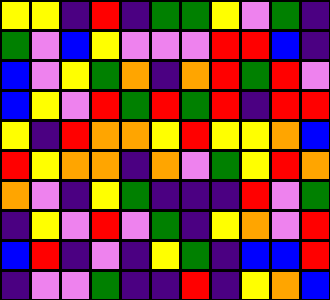[["yellow", "yellow", "indigo", "red", "indigo", "green", "green", "yellow", "violet", "green", "indigo"], ["green", "violet", "blue", "yellow", "violet", "violet", "violet", "red", "red", "blue", "indigo"], ["blue", "violet", "yellow", "green", "orange", "indigo", "orange", "red", "green", "red", "violet"], ["blue", "yellow", "violet", "red", "green", "red", "green", "red", "indigo", "red", "red"], ["yellow", "indigo", "red", "orange", "orange", "yellow", "red", "yellow", "yellow", "orange", "blue"], ["red", "yellow", "orange", "orange", "indigo", "orange", "violet", "green", "yellow", "red", "orange"], ["orange", "violet", "indigo", "yellow", "green", "indigo", "indigo", "indigo", "red", "violet", "green"], ["indigo", "yellow", "violet", "red", "violet", "green", "indigo", "yellow", "orange", "violet", "red"], ["blue", "red", "indigo", "violet", "indigo", "yellow", "green", "indigo", "blue", "blue", "red"], ["indigo", "violet", "violet", "green", "indigo", "indigo", "red", "indigo", "yellow", "orange", "blue"]]